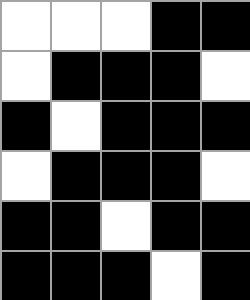[["white", "white", "white", "black", "black"], ["white", "black", "black", "black", "white"], ["black", "white", "black", "black", "black"], ["white", "black", "black", "black", "white"], ["black", "black", "white", "black", "black"], ["black", "black", "black", "white", "black"]]